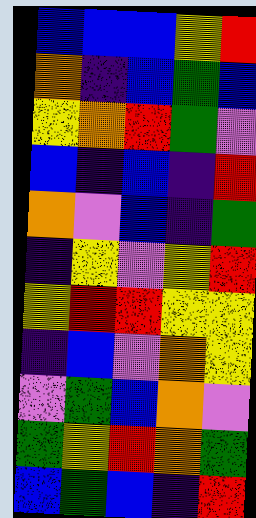[["blue", "blue", "blue", "yellow", "red"], ["orange", "indigo", "blue", "green", "blue"], ["yellow", "orange", "red", "green", "violet"], ["blue", "indigo", "blue", "indigo", "red"], ["orange", "violet", "blue", "indigo", "green"], ["indigo", "yellow", "violet", "yellow", "red"], ["yellow", "red", "red", "yellow", "yellow"], ["indigo", "blue", "violet", "orange", "yellow"], ["violet", "green", "blue", "orange", "violet"], ["green", "yellow", "red", "orange", "green"], ["blue", "green", "blue", "indigo", "red"]]